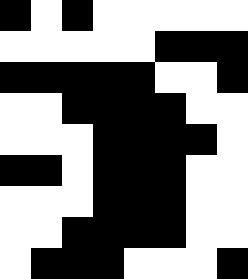[["black", "white", "black", "white", "white", "white", "white", "white"], ["white", "white", "white", "white", "white", "black", "black", "black"], ["black", "black", "black", "black", "black", "white", "white", "black"], ["white", "white", "black", "black", "black", "black", "white", "white"], ["white", "white", "white", "black", "black", "black", "black", "white"], ["black", "black", "white", "black", "black", "black", "white", "white"], ["white", "white", "white", "black", "black", "black", "white", "white"], ["white", "white", "black", "black", "black", "black", "white", "white"], ["white", "black", "black", "black", "white", "white", "white", "black"]]